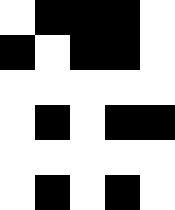[["white", "black", "black", "black", "white"], ["black", "white", "black", "black", "white"], ["white", "white", "white", "white", "white"], ["white", "black", "white", "black", "black"], ["white", "white", "white", "white", "white"], ["white", "black", "white", "black", "white"]]